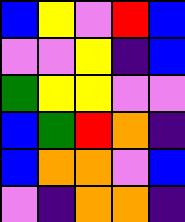[["blue", "yellow", "violet", "red", "blue"], ["violet", "violet", "yellow", "indigo", "blue"], ["green", "yellow", "yellow", "violet", "violet"], ["blue", "green", "red", "orange", "indigo"], ["blue", "orange", "orange", "violet", "blue"], ["violet", "indigo", "orange", "orange", "indigo"]]